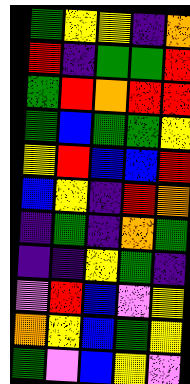[["green", "yellow", "yellow", "indigo", "orange"], ["red", "indigo", "green", "green", "red"], ["green", "red", "orange", "red", "red"], ["green", "blue", "green", "green", "yellow"], ["yellow", "red", "blue", "blue", "red"], ["blue", "yellow", "indigo", "red", "orange"], ["indigo", "green", "indigo", "orange", "green"], ["indigo", "indigo", "yellow", "green", "indigo"], ["violet", "red", "blue", "violet", "yellow"], ["orange", "yellow", "blue", "green", "yellow"], ["green", "violet", "blue", "yellow", "violet"]]